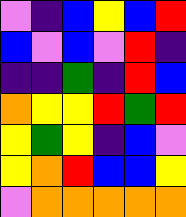[["violet", "indigo", "blue", "yellow", "blue", "red"], ["blue", "violet", "blue", "violet", "red", "indigo"], ["indigo", "indigo", "green", "indigo", "red", "blue"], ["orange", "yellow", "yellow", "red", "green", "red"], ["yellow", "green", "yellow", "indigo", "blue", "violet"], ["yellow", "orange", "red", "blue", "blue", "yellow"], ["violet", "orange", "orange", "orange", "orange", "orange"]]